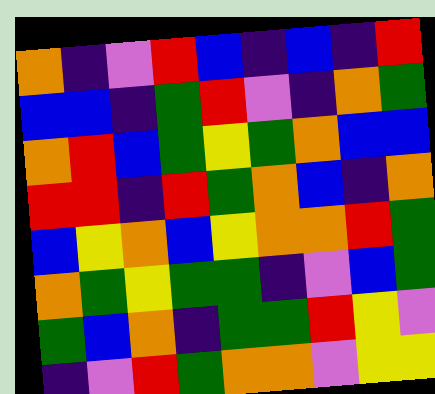[["orange", "indigo", "violet", "red", "blue", "indigo", "blue", "indigo", "red"], ["blue", "blue", "indigo", "green", "red", "violet", "indigo", "orange", "green"], ["orange", "red", "blue", "green", "yellow", "green", "orange", "blue", "blue"], ["red", "red", "indigo", "red", "green", "orange", "blue", "indigo", "orange"], ["blue", "yellow", "orange", "blue", "yellow", "orange", "orange", "red", "green"], ["orange", "green", "yellow", "green", "green", "indigo", "violet", "blue", "green"], ["green", "blue", "orange", "indigo", "green", "green", "red", "yellow", "violet"], ["indigo", "violet", "red", "green", "orange", "orange", "violet", "yellow", "yellow"]]